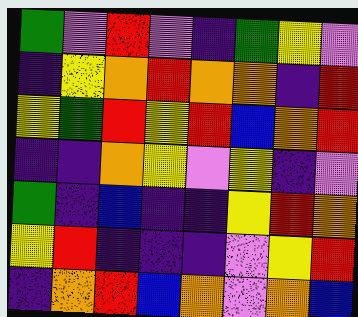[["green", "violet", "red", "violet", "indigo", "green", "yellow", "violet"], ["indigo", "yellow", "orange", "red", "orange", "orange", "indigo", "red"], ["yellow", "green", "red", "yellow", "red", "blue", "orange", "red"], ["indigo", "indigo", "orange", "yellow", "violet", "yellow", "indigo", "violet"], ["green", "indigo", "blue", "indigo", "indigo", "yellow", "red", "orange"], ["yellow", "red", "indigo", "indigo", "indigo", "violet", "yellow", "red"], ["indigo", "orange", "red", "blue", "orange", "violet", "orange", "blue"]]